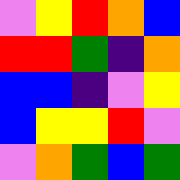[["violet", "yellow", "red", "orange", "blue"], ["red", "red", "green", "indigo", "orange"], ["blue", "blue", "indigo", "violet", "yellow"], ["blue", "yellow", "yellow", "red", "violet"], ["violet", "orange", "green", "blue", "green"]]